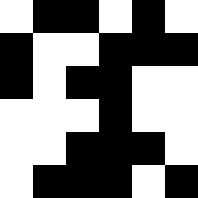[["white", "black", "black", "white", "black", "white"], ["black", "white", "white", "black", "black", "black"], ["black", "white", "black", "black", "white", "white"], ["white", "white", "white", "black", "white", "white"], ["white", "white", "black", "black", "black", "white"], ["white", "black", "black", "black", "white", "black"]]